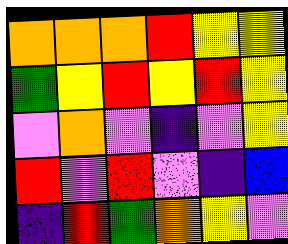[["orange", "orange", "orange", "red", "yellow", "yellow"], ["green", "yellow", "red", "yellow", "red", "yellow"], ["violet", "orange", "violet", "indigo", "violet", "yellow"], ["red", "violet", "red", "violet", "indigo", "blue"], ["indigo", "red", "green", "orange", "yellow", "violet"]]